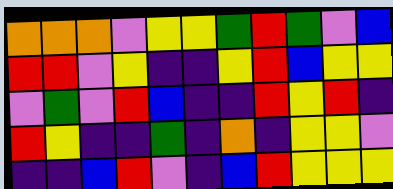[["orange", "orange", "orange", "violet", "yellow", "yellow", "green", "red", "green", "violet", "blue"], ["red", "red", "violet", "yellow", "indigo", "indigo", "yellow", "red", "blue", "yellow", "yellow"], ["violet", "green", "violet", "red", "blue", "indigo", "indigo", "red", "yellow", "red", "indigo"], ["red", "yellow", "indigo", "indigo", "green", "indigo", "orange", "indigo", "yellow", "yellow", "violet"], ["indigo", "indigo", "blue", "red", "violet", "indigo", "blue", "red", "yellow", "yellow", "yellow"]]